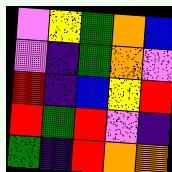[["violet", "yellow", "green", "orange", "blue"], ["violet", "indigo", "green", "orange", "violet"], ["red", "indigo", "blue", "yellow", "red"], ["red", "green", "red", "violet", "indigo"], ["green", "indigo", "red", "orange", "orange"]]